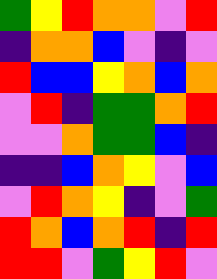[["green", "yellow", "red", "orange", "orange", "violet", "red"], ["indigo", "orange", "orange", "blue", "violet", "indigo", "violet"], ["red", "blue", "blue", "yellow", "orange", "blue", "orange"], ["violet", "red", "indigo", "green", "green", "orange", "red"], ["violet", "violet", "orange", "green", "green", "blue", "indigo"], ["indigo", "indigo", "blue", "orange", "yellow", "violet", "blue"], ["violet", "red", "orange", "yellow", "indigo", "violet", "green"], ["red", "orange", "blue", "orange", "red", "indigo", "red"], ["red", "red", "violet", "green", "yellow", "red", "violet"]]